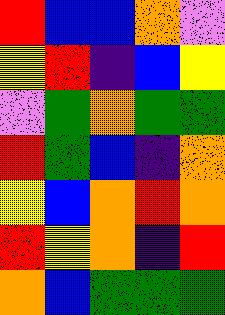[["red", "blue", "blue", "orange", "violet"], ["yellow", "red", "indigo", "blue", "yellow"], ["violet", "green", "orange", "green", "green"], ["red", "green", "blue", "indigo", "orange"], ["yellow", "blue", "orange", "red", "orange"], ["red", "yellow", "orange", "indigo", "red"], ["orange", "blue", "green", "green", "green"]]